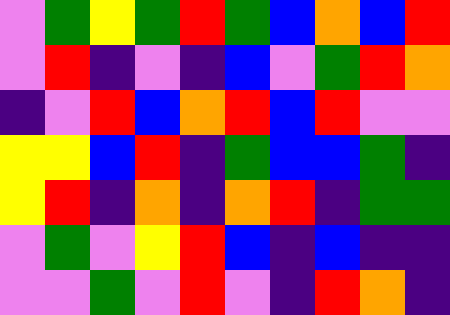[["violet", "green", "yellow", "green", "red", "green", "blue", "orange", "blue", "red"], ["violet", "red", "indigo", "violet", "indigo", "blue", "violet", "green", "red", "orange"], ["indigo", "violet", "red", "blue", "orange", "red", "blue", "red", "violet", "violet"], ["yellow", "yellow", "blue", "red", "indigo", "green", "blue", "blue", "green", "indigo"], ["yellow", "red", "indigo", "orange", "indigo", "orange", "red", "indigo", "green", "green"], ["violet", "green", "violet", "yellow", "red", "blue", "indigo", "blue", "indigo", "indigo"], ["violet", "violet", "green", "violet", "red", "violet", "indigo", "red", "orange", "indigo"]]